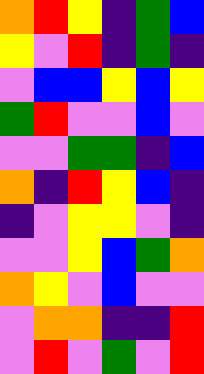[["orange", "red", "yellow", "indigo", "green", "blue"], ["yellow", "violet", "red", "indigo", "green", "indigo"], ["violet", "blue", "blue", "yellow", "blue", "yellow"], ["green", "red", "violet", "violet", "blue", "violet"], ["violet", "violet", "green", "green", "indigo", "blue"], ["orange", "indigo", "red", "yellow", "blue", "indigo"], ["indigo", "violet", "yellow", "yellow", "violet", "indigo"], ["violet", "violet", "yellow", "blue", "green", "orange"], ["orange", "yellow", "violet", "blue", "violet", "violet"], ["violet", "orange", "orange", "indigo", "indigo", "red"], ["violet", "red", "violet", "green", "violet", "red"]]